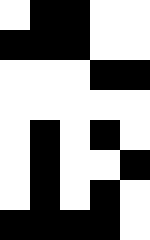[["white", "black", "black", "white", "white"], ["black", "black", "black", "white", "white"], ["white", "white", "white", "black", "black"], ["white", "white", "white", "white", "white"], ["white", "black", "white", "black", "white"], ["white", "black", "white", "white", "black"], ["white", "black", "white", "black", "white"], ["black", "black", "black", "black", "white"]]